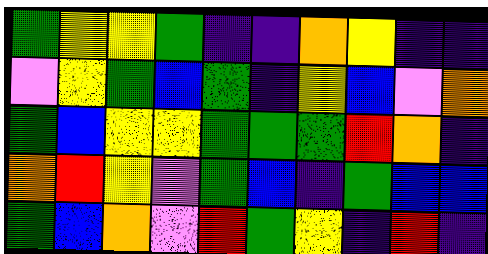[["green", "yellow", "yellow", "green", "indigo", "indigo", "orange", "yellow", "indigo", "indigo"], ["violet", "yellow", "green", "blue", "green", "indigo", "yellow", "blue", "violet", "orange"], ["green", "blue", "yellow", "yellow", "green", "green", "green", "red", "orange", "indigo"], ["orange", "red", "yellow", "violet", "green", "blue", "indigo", "green", "blue", "blue"], ["green", "blue", "orange", "violet", "red", "green", "yellow", "indigo", "red", "indigo"]]